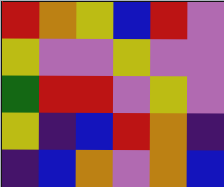[["red", "orange", "yellow", "blue", "red", "violet"], ["yellow", "violet", "violet", "yellow", "violet", "violet"], ["green", "red", "red", "violet", "yellow", "violet"], ["yellow", "indigo", "blue", "red", "orange", "indigo"], ["indigo", "blue", "orange", "violet", "orange", "blue"]]